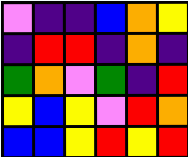[["violet", "indigo", "indigo", "blue", "orange", "yellow"], ["indigo", "red", "red", "indigo", "orange", "indigo"], ["green", "orange", "violet", "green", "indigo", "red"], ["yellow", "blue", "yellow", "violet", "red", "orange"], ["blue", "blue", "yellow", "red", "yellow", "red"]]